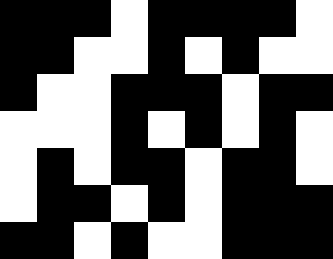[["black", "black", "black", "white", "black", "black", "black", "black", "white"], ["black", "black", "white", "white", "black", "white", "black", "white", "white"], ["black", "white", "white", "black", "black", "black", "white", "black", "black"], ["white", "white", "white", "black", "white", "black", "white", "black", "white"], ["white", "black", "white", "black", "black", "white", "black", "black", "white"], ["white", "black", "black", "white", "black", "white", "black", "black", "black"], ["black", "black", "white", "black", "white", "white", "black", "black", "black"]]